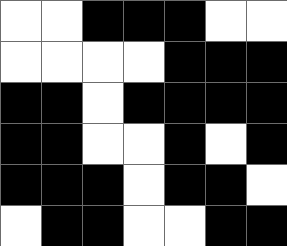[["white", "white", "black", "black", "black", "white", "white"], ["white", "white", "white", "white", "black", "black", "black"], ["black", "black", "white", "black", "black", "black", "black"], ["black", "black", "white", "white", "black", "white", "black"], ["black", "black", "black", "white", "black", "black", "white"], ["white", "black", "black", "white", "white", "black", "black"]]